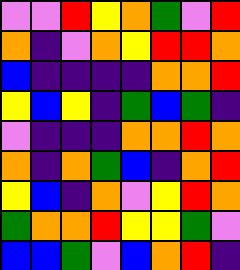[["violet", "violet", "red", "yellow", "orange", "green", "violet", "red"], ["orange", "indigo", "violet", "orange", "yellow", "red", "red", "orange"], ["blue", "indigo", "indigo", "indigo", "indigo", "orange", "orange", "red"], ["yellow", "blue", "yellow", "indigo", "green", "blue", "green", "indigo"], ["violet", "indigo", "indigo", "indigo", "orange", "orange", "red", "orange"], ["orange", "indigo", "orange", "green", "blue", "indigo", "orange", "red"], ["yellow", "blue", "indigo", "orange", "violet", "yellow", "red", "orange"], ["green", "orange", "orange", "red", "yellow", "yellow", "green", "violet"], ["blue", "blue", "green", "violet", "blue", "orange", "red", "indigo"]]